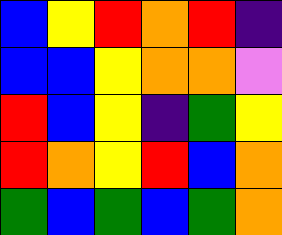[["blue", "yellow", "red", "orange", "red", "indigo"], ["blue", "blue", "yellow", "orange", "orange", "violet"], ["red", "blue", "yellow", "indigo", "green", "yellow"], ["red", "orange", "yellow", "red", "blue", "orange"], ["green", "blue", "green", "blue", "green", "orange"]]